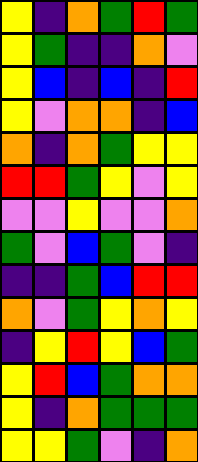[["yellow", "indigo", "orange", "green", "red", "green"], ["yellow", "green", "indigo", "indigo", "orange", "violet"], ["yellow", "blue", "indigo", "blue", "indigo", "red"], ["yellow", "violet", "orange", "orange", "indigo", "blue"], ["orange", "indigo", "orange", "green", "yellow", "yellow"], ["red", "red", "green", "yellow", "violet", "yellow"], ["violet", "violet", "yellow", "violet", "violet", "orange"], ["green", "violet", "blue", "green", "violet", "indigo"], ["indigo", "indigo", "green", "blue", "red", "red"], ["orange", "violet", "green", "yellow", "orange", "yellow"], ["indigo", "yellow", "red", "yellow", "blue", "green"], ["yellow", "red", "blue", "green", "orange", "orange"], ["yellow", "indigo", "orange", "green", "green", "green"], ["yellow", "yellow", "green", "violet", "indigo", "orange"]]